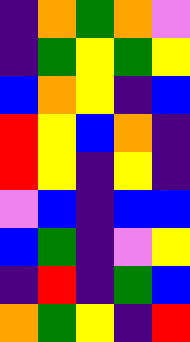[["indigo", "orange", "green", "orange", "violet"], ["indigo", "green", "yellow", "green", "yellow"], ["blue", "orange", "yellow", "indigo", "blue"], ["red", "yellow", "blue", "orange", "indigo"], ["red", "yellow", "indigo", "yellow", "indigo"], ["violet", "blue", "indigo", "blue", "blue"], ["blue", "green", "indigo", "violet", "yellow"], ["indigo", "red", "indigo", "green", "blue"], ["orange", "green", "yellow", "indigo", "red"]]